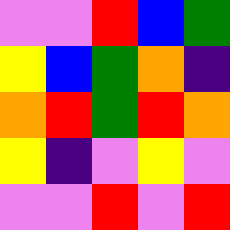[["violet", "violet", "red", "blue", "green"], ["yellow", "blue", "green", "orange", "indigo"], ["orange", "red", "green", "red", "orange"], ["yellow", "indigo", "violet", "yellow", "violet"], ["violet", "violet", "red", "violet", "red"]]